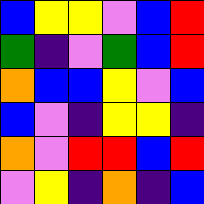[["blue", "yellow", "yellow", "violet", "blue", "red"], ["green", "indigo", "violet", "green", "blue", "red"], ["orange", "blue", "blue", "yellow", "violet", "blue"], ["blue", "violet", "indigo", "yellow", "yellow", "indigo"], ["orange", "violet", "red", "red", "blue", "red"], ["violet", "yellow", "indigo", "orange", "indigo", "blue"]]